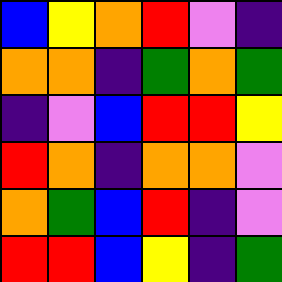[["blue", "yellow", "orange", "red", "violet", "indigo"], ["orange", "orange", "indigo", "green", "orange", "green"], ["indigo", "violet", "blue", "red", "red", "yellow"], ["red", "orange", "indigo", "orange", "orange", "violet"], ["orange", "green", "blue", "red", "indigo", "violet"], ["red", "red", "blue", "yellow", "indigo", "green"]]